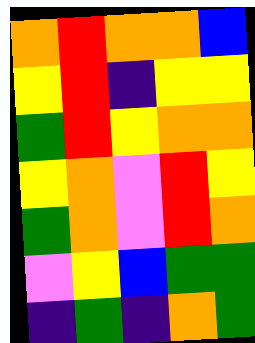[["orange", "red", "orange", "orange", "blue"], ["yellow", "red", "indigo", "yellow", "yellow"], ["green", "red", "yellow", "orange", "orange"], ["yellow", "orange", "violet", "red", "yellow"], ["green", "orange", "violet", "red", "orange"], ["violet", "yellow", "blue", "green", "green"], ["indigo", "green", "indigo", "orange", "green"]]